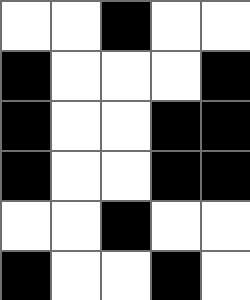[["white", "white", "black", "white", "white"], ["black", "white", "white", "white", "black"], ["black", "white", "white", "black", "black"], ["black", "white", "white", "black", "black"], ["white", "white", "black", "white", "white"], ["black", "white", "white", "black", "white"]]